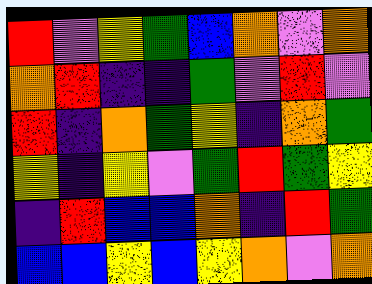[["red", "violet", "yellow", "green", "blue", "orange", "violet", "orange"], ["orange", "red", "indigo", "indigo", "green", "violet", "red", "violet"], ["red", "indigo", "orange", "green", "yellow", "indigo", "orange", "green"], ["yellow", "indigo", "yellow", "violet", "green", "red", "green", "yellow"], ["indigo", "red", "blue", "blue", "orange", "indigo", "red", "green"], ["blue", "blue", "yellow", "blue", "yellow", "orange", "violet", "orange"]]